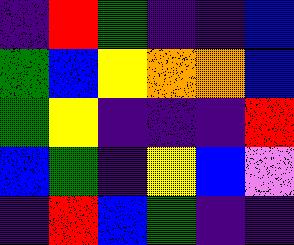[["indigo", "red", "green", "indigo", "indigo", "blue"], ["green", "blue", "yellow", "orange", "orange", "blue"], ["green", "yellow", "indigo", "indigo", "indigo", "red"], ["blue", "green", "indigo", "yellow", "blue", "violet"], ["indigo", "red", "blue", "green", "indigo", "indigo"]]